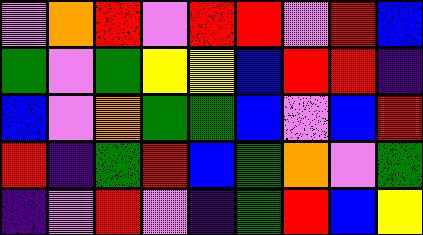[["violet", "orange", "red", "violet", "red", "red", "violet", "red", "blue"], ["green", "violet", "green", "yellow", "yellow", "blue", "red", "red", "indigo"], ["blue", "violet", "orange", "green", "green", "blue", "violet", "blue", "red"], ["red", "indigo", "green", "red", "blue", "green", "orange", "violet", "green"], ["indigo", "violet", "red", "violet", "indigo", "green", "red", "blue", "yellow"]]